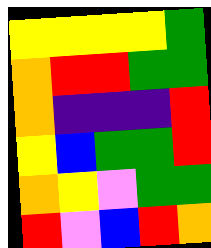[["yellow", "yellow", "yellow", "yellow", "green"], ["orange", "red", "red", "green", "green"], ["orange", "indigo", "indigo", "indigo", "red"], ["yellow", "blue", "green", "green", "red"], ["orange", "yellow", "violet", "green", "green"], ["red", "violet", "blue", "red", "orange"]]